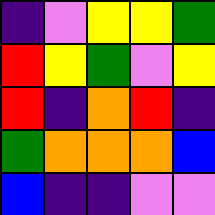[["indigo", "violet", "yellow", "yellow", "green"], ["red", "yellow", "green", "violet", "yellow"], ["red", "indigo", "orange", "red", "indigo"], ["green", "orange", "orange", "orange", "blue"], ["blue", "indigo", "indigo", "violet", "violet"]]